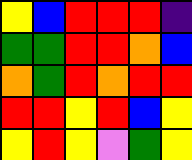[["yellow", "blue", "red", "red", "red", "indigo"], ["green", "green", "red", "red", "orange", "blue"], ["orange", "green", "red", "orange", "red", "red"], ["red", "red", "yellow", "red", "blue", "yellow"], ["yellow", "red", "yellow", "violet", "green", "yellow"]]